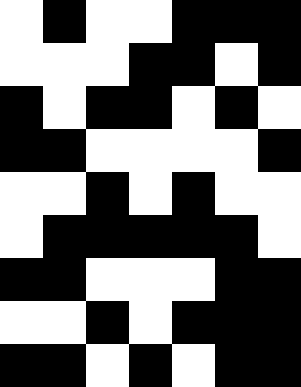[["white", "black", "white", "white", "black", "black", "black"], ["white", "white", "white", "black", "black", "white", "black"], ["black", "white", "black", "black", "white", "black", "white"], ["black", "black", "white", "white", "white", "white", "black"], ["white", "white", "black", "white", "black", "white", "white"], ["white", "black", "black", "black", "black", "black", "white"], ["black", "black", "white", "white", "white", "black", "black"], ["white", "white", "black", "white", "black", "black", "black"], ["black", "black", "white", "black", "white", "black", "black"]]